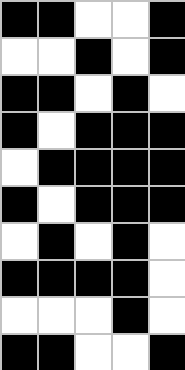[["black", "black", "white", "white", "black"], ["white", "white", "black", "white", "black"], ["black", "black", "white", "black", "white"], ["black", "white", "black", "black", "black"], ["white", "black", "black", "black", "black"], ["black", "white", "black", "black", "black"], ["white", "black", "white", "black", "white"], ["black", "black", "black", "black", "white"], ["white", "white", "white", "black", "white"], ["black", "black", "white", "white", "black"]]